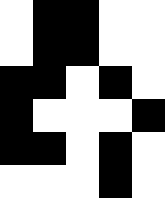[["white", "black", "black", "white", "white"], ["white", "black", "black", "white", "white"], ["black", "black", "white", "black", "white"], ["black", "white", "white", "white", "black"], ["black", "black", "white", "black", "white"], ["white", "white", "white", "black", "white"]]